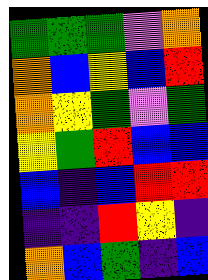[["green", "green", "green", "violet", "orange"], ["orange", "blue", "yellow", "blue", "red"], ["orange", "yellow", "green", "violet", "green"], ["yellow", "green", "red", "blue", "blue"], ["blue", "indigo", "blue", "red", "red"], ["indigo", "indigo", "red", "yellow", "indigo"], ["orange", "blue", "green", "indigo", "blue"]]